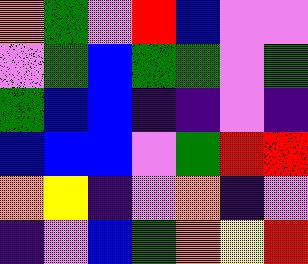[["orange", "green", "violet", "red", "blue", "violet", "violet"], ["violet", "green", "blue", "green", "green", "violet", "green"], ["green", "blue", "blue", "indigo", "indigo", "violet", "indigo"], ["blue", "blue", "blue", "violet", "green", "red", "red"], ["orange", "yellow", "indigo", "violet", "orange", "indigo", "violet"], ["indigo", "violet", "blue", "green", "orange", "yellow", "red"]]